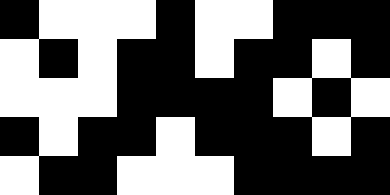[["black", "white", "white", "white", "black", "white", "white", "black", "black", "black"], ["white", "black", "white", "black", "black", "white", "black", "black", "white", "black"], ["white", "white", "white", "black", "black", "black", "black", "white", "black", "white"], ["black", "white", "black", "black", "white", "black", "black", "black", "white", "black"], ["white", "black", "black", "white", "white", "white", "black", "black", "black", "black"]]